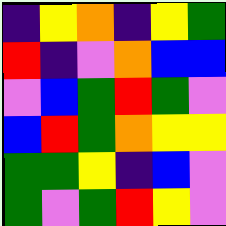[["indigo", "yellow", "orange", "indigo", "yellow", "green"], ["red", "indigo", "violet", "orange", "blue", "blue"], ["violet", "blue", "green", "red", "green", "violet"], ["blue", "red", "green", "orange", "yellow", "yellow"], ["green", "green", "yellow", "indigo", "blue", "violet"], ["green", "violet", "green", "red", "yellow", "violet"]]